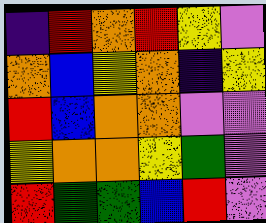[["indigo", "red", "orange", "red", "yellow", "violet"], ["orange", "blue", "yellow", "orange", "indigo", "yellow"], ["red", "blue", "orange", "orange", "violet", "violet"], ["yellow", "orange", "orange", "yellow", "green", "violet"], ["red", "green", "green", "blue", "red", "violet"]]